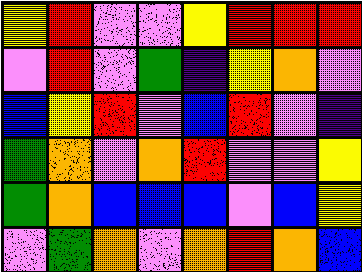[["yellow", "red", "violet", "violet", "yellow", "red", "red", "red"], ["violet", "red", "violet", "green", "indigo", "yellow", "orange", "violet"], ["blue", "yellow", "red", "violet", "blue", "red", "violet", "indigo"], ["green", "orange", "violet", "orange", "red", "violet", "violet", "yellow"], ["green", "orange", "blue", "blue", "blue", "violet", "blue", "yellow"], ["violet", "green", "orange", "violet", "orange", "red", "orange", "blue"]]